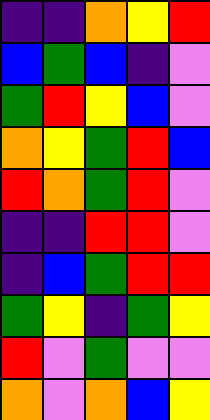[["indigo", "indigo", "orange", "yellow", "red"], ["blue", "green", "blue", "indigo", "violet"], ["green", "red", "yellow", "blue", "violet"], ["orange", "yellow", "green", "red", "blue"], ["red", "orange", "green", "red", "violet"], ["indigo", "indigo", "red", "red", "violet"], ["indigo", "blue", "green", "red", "red"], ["green", "yellow", "indigo", "green", "yellow"], ["red", "violet", "green", "violet", "violet"], ["orange", "violet", "orange", "blue", "yellow"]]